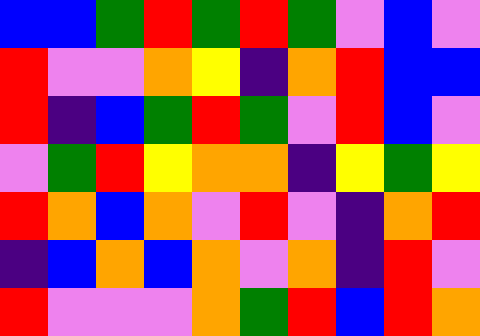[["blue", "blue", "green", "red", "green", "red", "green", "violet", "blue", "violet"], ["red", "violet", "violet", "orange", "yellow", "indigo", "orange", "red", "blue", "blue"], ["red", "indigo", "blue", "green", "red", "green", "violet", "red", "blue", "violet"], ["violet", "green", "red", "yellow", "orange", "orange", "indigo", "yellow", "green", "yellow"], ["red", "orange", "blue", "orange", "violet", "red", "violet", "indigo", "orange", "red"], ["indigo", "blue", "orange", "blue", "orange", "violet", "orange", "indigo", "red", "violet"], ["red", "violet", "violet", "violet", "orange", "green", "red", "blue", "red", "orange"]]